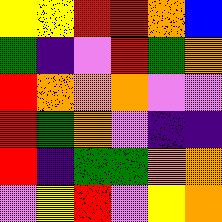[["yellow", "yellow", "red", "red", "orange", "blue"], ["green", "indigo", "violet", "red", "green", "orange"], ["red", "orange", "orange", "orange", "violet", "violet"], ["red", "green", "orange", "violet", "indigo", "indigo"], ["red", "indigo", "green", "green", "orange", "orange"], ["violet", "yellow", "red", "violet", "yellow", "orange"]]